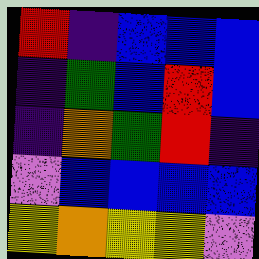[["red", "indigo", "blue", "blue", "blue"], ["indigo", "green", "blue", "red", "blue"], ["indigo", "orange", "green", "red", "indigo"], ["violet", "blue", "blue", "blue", "blue"], ["yellow", "orange", "yellow", "yellow", "violet"]]